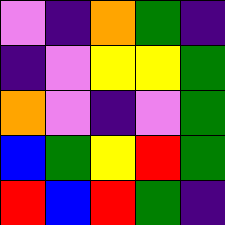[["violet", "indigo", "orange", "green", "indigo"], ["indigo", "violet", "yellow", "yellow", "green"], ["orange", "violet", "indigo", "violet", "green"], ["blue", "green", "yellow", "red", "green"], ["red", "blue", "red", "green", "indigo"]]